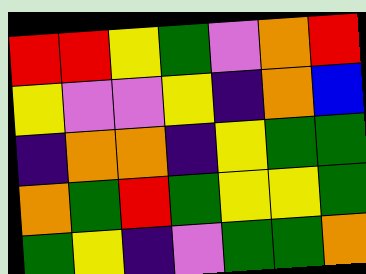[["red", "red", "yellow", "green", "violet", "orange", "red"], ["yellow", "violet", "violet", "yellow", "indigo", "orange", "blue"], ["indigo", "orange", "orange", "indigo", "yellow", "green", "green"], ["orange", "green", "red", "green", "yellow", "yellow", "green"], ["green", "yellow", "indigo", "violet", "green", "green", "orange"]]